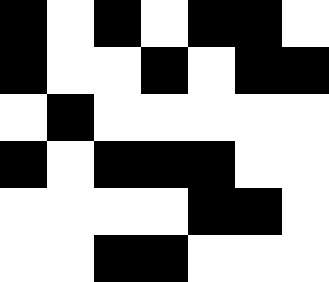[["black", "white", "black", "white", "black", "black", "white"], ["black", "white", "white", "black", "white", "black", "black"], ["white", "black", "white", "white", "white", "white", "white"], ["black", "white", "black", "black", "black", "white", "white"], ["white", "white", "white", "white", "black", "black", "white"], ["white", "white", "black", "black", "white", "white", "white"]]